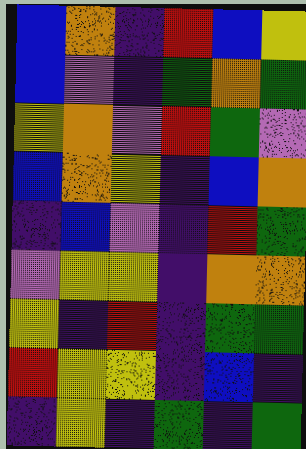[["blue", "orange", "indigo", "red", "blue", "yellow"], ["blue", "violet", "indigo", "green", "orange", "green"], ["yellow", "orange", "violet", "red", "green", "violet"], ["blue", "orange", "yellow", "indigo", "blue", "orange"], ["indigo", "blue", "violet", "indigo", "red", "green"], ["violet", "yellow", "yellow", "indigo", "orange", "orange"], ["yellow", "indigo", "red", "indigo", "green", "green"], ["red", "yellow", "yellow", "indigo", "blue", "indigo"], ["indigo", "yellow", "indigo", "green", "indigo", "green"]]